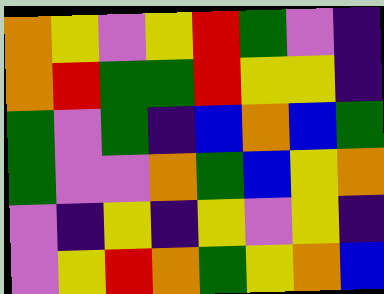[["orange", "yellow", "violet", "yellow", "red", "green", "violet", "indigo"], ["orange", "red", "green", "green", "red", "yellow", "yellow", "indigo"], ["green", "violet", "green", "indigo", "blue", "orange", "blue", "green"], ["green", "violet", "violet", "orange", "green", "blue", "yellow", "orange"], ["violet", "indigo", "yellow", "indigo", "yellow", "violet", "yellow", "indigo"], ["violet", "yellow", "red", "orange", "green", "yellow", "orange", "blue"]]